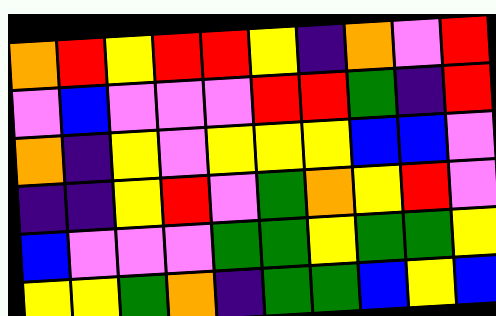[["orange", "red", "yellow", "red", "red", "yellow", "indigo", "orange", "violet", "red"], ["violet", "blue", "violet", "violet", "violet", "red", "red", "green", "indigo", "red"], ["orange", "indigo", "yellow", "violet", "yellow", "yellow", "yellow", "blue", "blue", "violet"], ["indigo", "indigo", "yellow", "red", "violet", "green", "orange", "yellow", "red", "violet"], ["blue", "violet", "violet", "violet", "green", "green", "yellow", "green", "green", "yellow"], ["yellow", "yellow", "green", "orange", "indigo", "green", "green", "blue", "yellow", "blue"]]